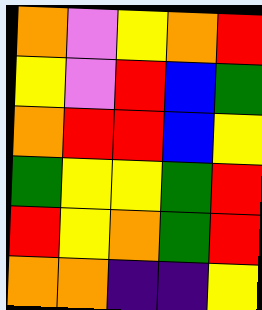[["orange", "violet", "yellow", "orange", "red"], ["yellow", "violet", "red", "blue", "green"], ["orange", "red", "red", "blue", "yellow"], ["green", "yellow", "yellow", "green", "red"], ["red", "yellow", "orange", "green", "red"], ["orange", "orange", "indigo", "indigo", "yellow"]]